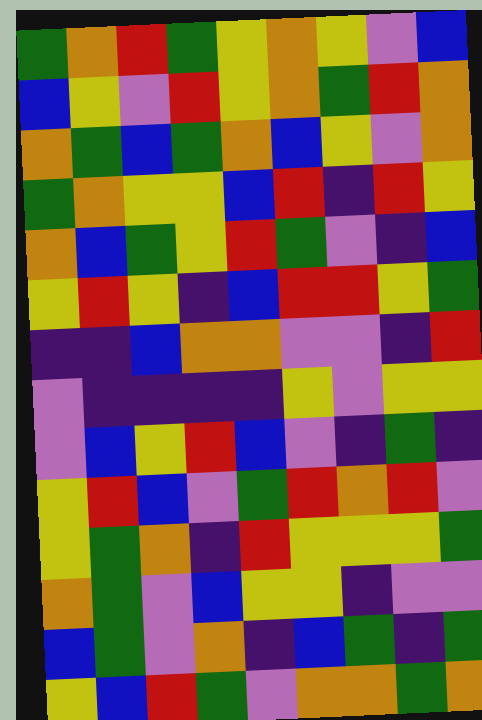[["green", "orange", "red", "green", "yellow", "orange", "yellow", "violet", "blue"], ["blue", "yellow", "violet", "red", "yellow", "orange", "green", "red", "orange"], ["orange", "green", "blue", "green", "orange", "blue", "yellow", "violet", "orange"], ["green", "orange", "yellow", "yellow", "blue", "red", "indigo", "red", "yellow"], ["orange", "blue", "green", "yellow", "red", "green", "violet", "indigo", "blue"], ["yellow", "red", "yellow", "indigo", "blue", "red", "red", "yellow", "green"], ["indigo", "indigo", "blue", "orange", "orange", "violet", "violet", "indigo", "red"], ["violet", "indigo", "indigo", "indigo", "indigo", "yellow", "violet", "yellow", "yellow"], ["violet", "blue", "yellow", "red", "blue", "violet", "indigo", "green", "indigo"], ["yellow", "red", "blue", "violet", "green", "red", "orange", "red", "violet"], ["yellow", "green", "orange", "indigo", "red", "yellow", "yellow", "yellow", "green"], ["orange", "green", "violet", "blue", "yellow", "yellow", "indigo", "violet", "violet"], ["blue", "green", "violet", "orange", "indigo", "blue", "green", "indigo", "green"], ["yellow", "blue", "red", "green", "violet", "orange", "orange", "green", "orange"]]